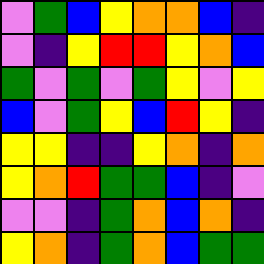[["violet", "green", "blue", "yellow", "orange", "orange", "blue", "indigo"], ["violet", "indigo", "yellow", "red", "red", "yellow", "orange", "blue"], ["green", "violet", "green", "violet", "green", "yellow", "violet", "yellow"], ["blue", "violet", "green", "yellow", "blue", "red", "yellow", "indigo"], ["yellow", "yellow", "indigo", "indigo", "yellow", "orange", "indigo", "orange"], ["yellow", "orange", "red", "green", "green", "blue", "indigo", "violet"], ["violet", "violet", "indigo", "green", "orange", "blue", "orange", "indigo"], ["yellow", "orange", "indigo", "green", "orange", "blue", "green", "green"]]